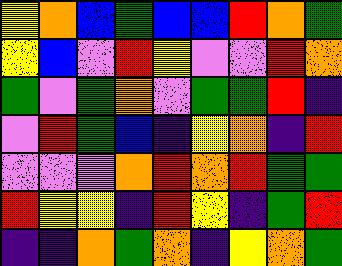[["yellow", "orange", "blue", "green", "blue", "blue", "red", "orange", "green"], ["yellow", "blue", "violet", "red", "yellow", "violet", "violet", "red", "orange"], ["green", "violet", "green", "orange", "violet", "green", "green", "red", "indigo"], ["violet", "red", "green", "blue", "indigo", "yellow", "orange", "indigo", "red"], ["violet", "violet", "violet", "orange", "red", "orange", "red", "green", "green"], ["red", "yellow", "yellow", "indigo", "red", "yellow", "indigo", "green", "red"], ["indigo", "indigo", "orange", "green", "orange", "indigo", "yellow", "orange", "green"]]